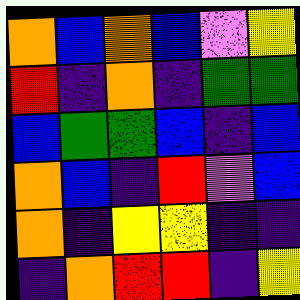[["orange", "blue", "orange", "blue", "violet", "yellow"], ["red", "indigo", "orange", "indigo", "green", "green"], ["blue", "green", "green", "blue", "indigo", "blue"], ["orange", "blue", "indigo", "red", "violet", "blue"], ["orange", "indigo", "yellow", "yellow", "indigo", "indigo"], ["indigo", "orange", "red", "red", "indigo", "yellow"]]